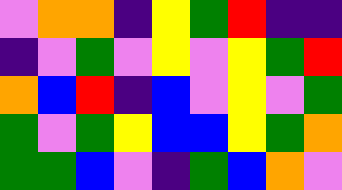[["violet", "orange", "orange", "indigo", "yellow", "green", "red", "indigo", "indigo"], ["indigo", "violet", "green", "violet", "yellow", "violet", "yellow", "green", "red"], ["orange", "blue", "red", "indigo", "blue", "violet", "yellow", "violet", "green"], ["green", "violet", "green", "yellow", "blue", "blue", "yellow", "green", "orange"], ["green", "green", "blue", "violet", "indigo", "green", "blue", "orange", "violet"]]